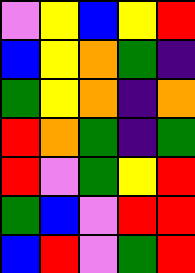[["violet", "yellow", "blue", "yellow", "red"], ["blue", "yellow", "orange", "green", "indigo"], ["green", "yellow", "orange", "indigo", "orange"], ["red", "orange", "green", "indigo", "green"], ["red", "violet", "green", "yellow", "red"], ["green", "blue", "violet", "red", "red"], ["blue", "red", "violet", "green", "red"]]